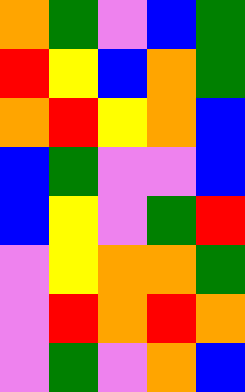[["orange", "green", "violet", "blue", "green"], ["red", "yellow", "blue", "orange", "green"], ["orange", "red", "yellow", "orange", "blue"], ["blue", "green", "violet", "violet", "blue"], ["blue", "yellow", "violet", "green", "red"], ["violet", "yellow", "orange", "orange", "green"], ["violet", "red", "orange", "red", "orange"], ["violet", "green", "violet", "orange", "blue"]]